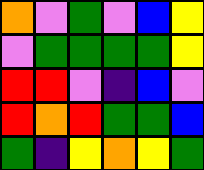[["orange", "violet", "green", "violet", "blue", "yellow"], ["violet", "green", "green", "green", "green", "yellow"], ["red", "red", "violet", "indigo", "blue", "violet"], ["red", "orange", "red", "green", "green", "blue"], ["green", "indigo", "yellow", "orange", "yellow", "green"]]